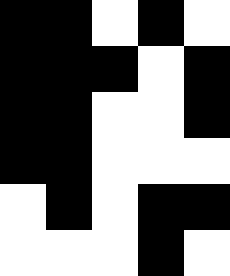[["black", "black", "white", "black", "white"], ["black", "black", "black", "white", "black"], ["black", "black", "white", "white", "black"], ["black", "black", "white", "white", "white"], ["white", "black", "white", "black", "black"], ["white", "white", "white", "black", "white"]]